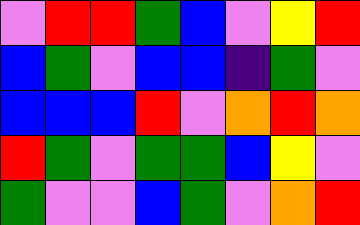[["violet", "red", "red", "green", "blue", "violet", "yellow", "red"], ["blue", "green", "violet", "blue", "blue", "indigo", "green", "violet"], ["blue", "blue", "blue", "red", "violet", "orange", "red", "orange"], ["red", "green", "violet", "green", "green", "blue", "yellow", "violet"], ["green", "violet", "violet", "blue", "green", "violet", "orange", "red"]]